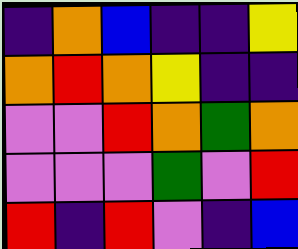[["indigo", "orange", "blue", "indigo", "indigo", "yellow"], ["orange", "red", "orange", "yellow", "indigo", "indigo"], ["violet", "violet", "red", "orange", "green", "orange"], ["violet", "violet", "violet", "green", "violet", "red"], ["red", "indigo", "red", "violet", "indigo", "blue"]]